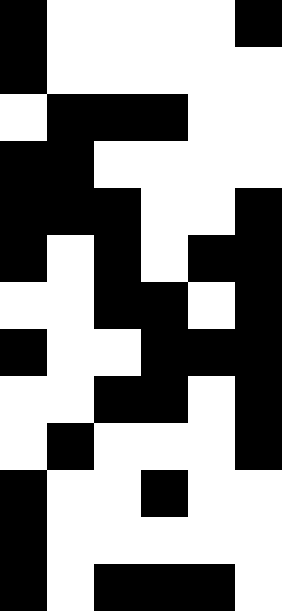[["black", "white", "white", "white", "white", "black"], ["black", "white", "white", "white", "white", "white"], ["white", "black", "black", "black", "white", "white"], ["black", "black", "white", "white", "white", "white"], ["black", "black", "black", "white", "white", "black"], ["black", "white", "black", "white", "black", "black"], ["white", "white", "black", "black", "white", "black"], ["black", "white", "white", "black", "black", "black"], ["white", "white", "black", "black", "white", "black"], ["white", "black", "white", "white", "white", "black"], ["black", "white", "white", "black", "white", "white"], ["black", "white", "white", "white", "white", "white"], ["black", "white", "black", "black", "black", "white"]]